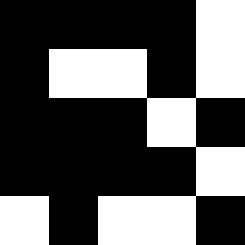[["black", "black", "black", "black", "white"], ["black", "white", "white", "black", "white"], ["black", "black", "black", "white", "black"], ["black", "black", "black", "black", "white"], ["white", "black", "white", "white", "black"]]